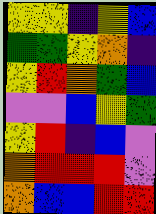[["yellow", "yellow", "indigo", "yellow", "blue"], ["green", "green", "yellow", "orange", "indigo"], ["yellow", "red", "orange", "green", "blue"], ["violet", "violet", "blue", "yellow", "green"], ["yellow", "red", "indigo", "blue", "violet"], ["orange", "red", "red", "red", "violet"], ["orange", "blue", "blue", "red", "red"]]